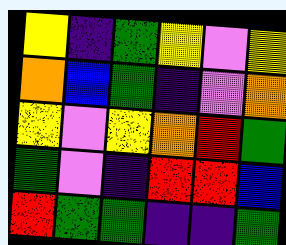[["yellow", "indigo", "green", "yellow", "violet", "yellow"], ["orange", "blue", "green", "indigo", "violet", "orange"], ["yellow", "violet", "yellow", "orange", "red", "green"], ["green", "violet", "indigo", "red", "red", "blue"], ["red", "green", "green", "indigo", "indigo", "green"]]